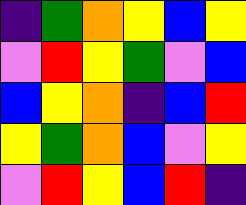[["indigo", "green", "orange", "yellow", "blue", "yellow"], ["violet", "red", "yellow", "green", "violet", "blue"], ["blue", "yellow", "orange", "indigo", "blue", "red"], ["yellow", "green", "orange", "blue", "violet", "yellow"], ["violet", "red", "yellow", "blue", "red", "indigo"]]